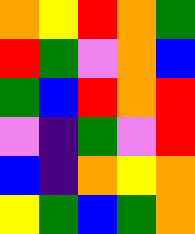[["orange", "yellow", "red", "orange", "green"], ["red", "green", "violet", "orange", "blue"], ["green", "blue", "red", "orange", "red"], ["violet", "indigo", "green", "violet", "red"], ["blue", "indigo", "orange", "yellow", "orange"], ["yellow", "green", "blue", "green", "orange"]]